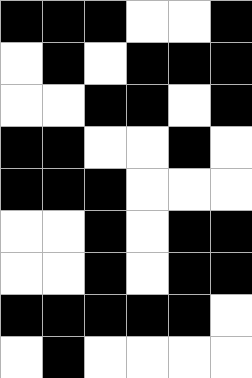[["black", "black", "black", "white", "white", "black"], ["white", "black", "white", "black", "black", "black"], ["white", "white", "black", "black", "white", "black"], ["black", "black", "white", "white", "black", "white"], ["black", "black", "black", "white", "white", "white"], ["white", "white", "black", "white", "black", "black"], ["white", "white", "black", "white", "black", "black"], ["black", "black", "black", "black", "black", "white"], ["white", "black", "white", "white", "white", "white"]]